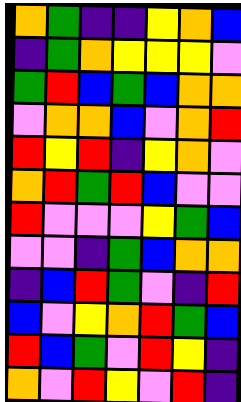[["orange", "green", "indigo", "indigo", "yellow", "orange", "blue"], ["indigo", "green", "orange", "yellow", "yellow", "yellow", "violet"], ["green", "red", "blue", "green", "blue", "orange", "orange"], ["violet", "orange", "orange", "blue", "violet", "orange", "red"], ["red", "yellow", "red", "indigo", "yellow", "orange", "violet"], ["orange", "red", "green", "red", "blue", "violet", "violet"], ["red", "violet", "violet", "violet", "yellow", "green", "blue"], ["violet", "violet", "indigo", "green", "blue", "orange", "orange"], ["indigo", "blue", "red", "green", "violet", "indigo", "red"], ["blue", "violet", "yellow", "orange", "red", "green", "blue"], ["red", "blue", "green", "violet", "red", "yellow", "indigo"], ["orange", "violet", "red", "yellow", "violet", "red", "indigo"]]